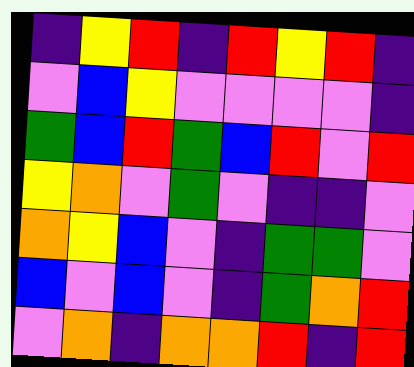[["indigo", "yellow", "red", "indigo", "red", "yellow", "red", "indigo"], ["violet", "blue", "yellow", "violet", "violet", "violet", "violet", "indigo"], ["green", "blue", "red", "green", "blue", "red", "violet", "red"], ["yellow", "orange", "violet", "green", "violet", "indigo", "indigo", "violet"], ["orange", "yellow", "blue", "violet", "indigo", "green", "green", "violet"], ["blue", "violet", "blue", "violet", "indigo", "green", "orange", "red"], ["violet", "orange", "indigo", "orange", "orange", "red", "indigo", "red"]]